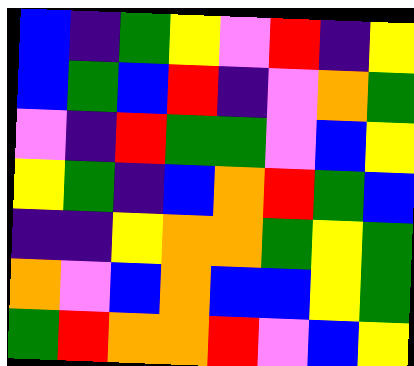[["blue", "indigo", "green", "yellow", "violet", "red", "indigo", "yellow"], ["blue", "green", "blue", "red", "indigo", "violet", "orange", "green"], ["violet", "indigo", "red", "green", "green", "violet", "blue", "yellow"], ["yellow", "green", "indigo", "blue", "orange", "red", "green", "blue"], ["indigo", "indigo", "yellow", "orange", "orange", "green", "yellow", "green"], ["orange", "violet", "blue", "orange", "blue", "blue", "yellow", "green"], ["green", "red", "orange", "orange", "red", "violet", "blue", "yellow"]]